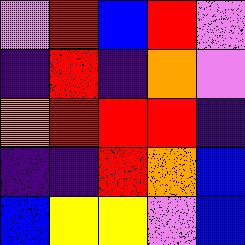[["violet", "red", "blue", "red", "violet"], ["indigo", "red", "indigo", "orange", "violet"], ["orange", "red", "red", "red", "indigo"], ["indigo", "indigo", "red", "orange", "blue"], ["blue", "yellow", "yellow", "violet", "blue"]]